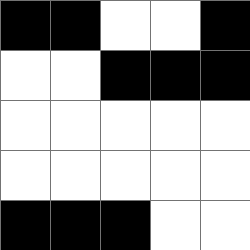[["black", "black", "white", "white", "black"], ["white", "white", "black", "black", "black"], ["white", "white", "white", "white", "white"], ["white", "white", "white", "white", "white"], ["black", "black", "black", "white", "white"]]